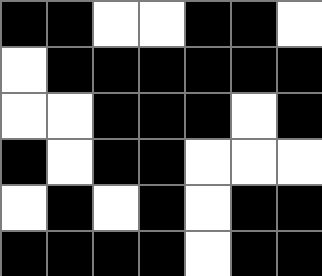[["black", "black", "white", "white", "black", "black", "white"], ["white", "black", "black", "black", "black", "black", "black"], ["white", "white", "black", "black", "black", "white", "black"], ["black", "white", "black", "black", "white", "white", "white"], ["white", "black", "white", "black", "white", "black", "black"], ["black", "black", "black", "black", "white", "black", "black"]]